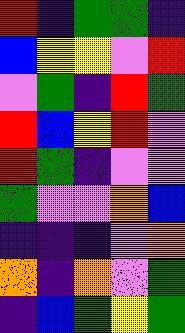[["red", "indigo", "green", "green", "indigo"], ["blue", "yellow", "yellow", "violet", "red"], ["violet", "green", "indigo", "red", "green"], ["red", "blue", "yellow", "red", "violet"], ["red", "green", "indigo", "violet", "violet"], ["green", "violet", "violet", "orange", "blue"], ["indigo", "indigo", "indigo", "violet", "orange"], ["orange", "indigo", "orange", "violet", "green"], ["indigo", "blue", "green", "yellow", "green"]]